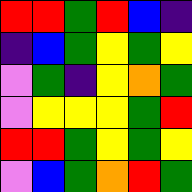[["red", "red", "green", "red", "blue", "indigo"], ["indigo", "blue", "green", "yellow", "green", "yellow"], ["violet", "green", "indigo", "yellow", "orange", "green"], ["violet", "yellow", "yellow", "yellow", "green", "red"], ["red", "red", "green", "yellow", "green", "yellow"], ["violet", "blue", "green", "orange", "red", "green"]]